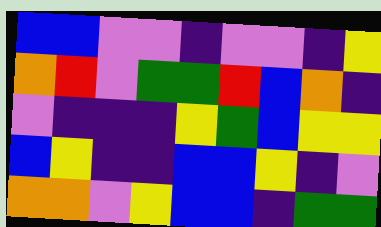[["blue", "blue", "violet", "violet", "indigo", "violet", "violet", "indigo", "yellow"], ["orange", "red", "violet", "green", "green", "red", "blue", "orange", "indigo"], ["violet", "indigo", "indigo", "indigo", "yellow", "green", "blue", "yellow", "yellow"], ["blue", "yellow", "indigo", "indigo", "blue", "blue", "yellow", "indigo", "violet"], ["orange", "orange", "violet", "yellow", "blue", "blue", "indigo", "green", "green"]]